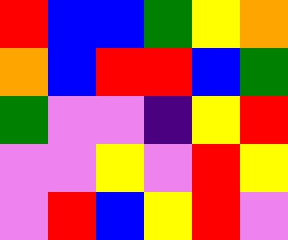[["red", "blue", "blue", "green", "yellow", "orange"], ["orange", "blue", "red", "red", "blue", "green"], ["green", "violet", "violet", "indigo", "yellow", "red"], ["violet", "violet", "yellow", "violet", "red", "yellow"], ["violet", "red", "blue", "yellow", "red", "violet"]]